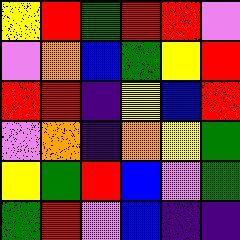[["yellow", "red", "green", "red", "red", "violet"], ["violet", "orange", "blue", "green", "yellow", "red"], ["red", "red", "indigo", "yellow", "blue", "red"], ["violet", "orange", "indigo", "orange", "yellow", "green"], ["yellow", "green", "red", "blue", "violet", "green"], ["green", "red", "violet", "blue", "indigo", "indigo"]]